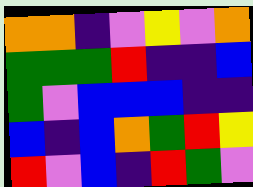[["orange", "orange", "indigo", "violet", "yellow", "violet", "orange"], ["green", "green", "green", "red", "indigo", "indigo", "blue"], ["green", "violet", "blue", "blue", "blue", "indigo", "indigo"], ["blue", "indigo", "blue", "orange", "green", "red", "yellow"], ["red", "violet", "blue", "indigo", "red", "green", "violet"]]